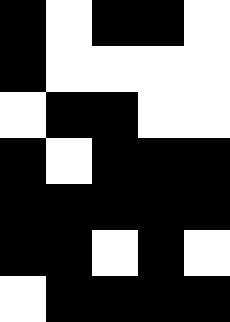[["black", "white", "black", "black", "white"], ["black", "white", "white", "white", "white"], ["white", "black", "black", "white", "white"], ["black", "white", "black", "black", "black"], ["black", "black", "black", "black", "black"], ["black", "black", "white", "black", "white"], ["white", "black", "black", "black", "black"]]